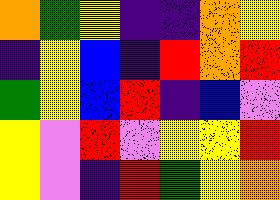[["orange", "green", "yellow", "indigo", "indigo", "orange", "yellow"], ["indigo", "yellow", "blue", "indigo", "red", "orange", "red"], ["green", "yellow", "blue", "red", "indigo", "blue", "violet"], ["yellow", "violet", "red", "violet", "yellow", "yellow", "red"], ["yellow", "violet", "indigo", "red", "green", "yellow", "orange"]]